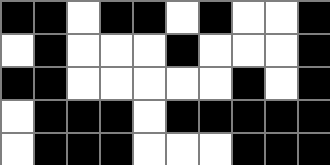[["black", "black", "white", "black", "black", "white", "black", "white", "white", "black"], ["white", "black", "white", "white", "white", "black", "white", "white", "white", "black"], ["black", "black", "white", "white", "white", "white", "white", "black", "white", "black"], ["white", "black", "black", "black", "white", "black", "black", "black", "black", "black"], ["white", "black", "black", "black", "white", "white", "white", "black", "black", "black"]]